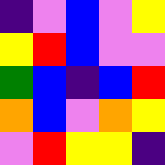[["indigo", "violet", "blue", "violet", "yellow"], ["yellow", "red", "blue", "violet", "violet"], ["green", "blue", "indigo", "blue", "red"], ["orange", "blue", "violet", "orange", "yellow"], ["violet", "red", "yellow", "yellow", "indigo"]]